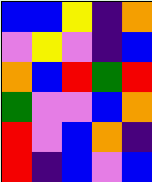[["blue", "blue", "yellow", "indigo", "orange"], ["violet", "yellow", "violet", "indigo", "blue"], ["orange", "blue", "red", "green", "red"], ["green", "violet", "violet", "blue", "orange"], ["red", "violet", "blue", "orange", "indigo"], ["red", "indigo", "blue", "violet", "blue"]]